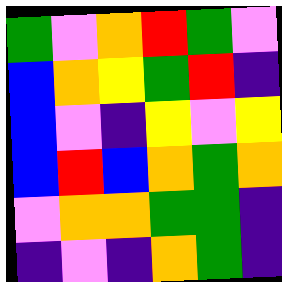[["green", "violet", "orange", "red", "green", "violet"], ["blue", "orange", "yellow", "green", "red", "indigo"], ["blue", "violet", "indigo", "yellow", "violet", "yellow"], ["blue", "red", "blue", "orange", "green", "orange"], ["violet", "orange", "orange", "green", "green", "indigo"], ["indigo", "violet", "indigo", "orange", "green", "indigo"]]